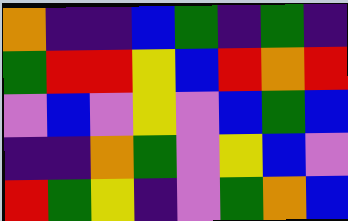[["orange", "indigo", "indigo", "blue", "green", "indigo", "green", "indigo"], ["green", "red", "red", "yellow", "blue", "red", "orange", "red"], ["violet", "blue", "violet", "yellow", "violet", "blue", "green", "blue"], ["indigo", "indigo", "orange", "green", "violet", "yellow", "blue", "violet"], ["red", "green", "yellow", "indigo", "violet", "green", "orange", "blue"]]